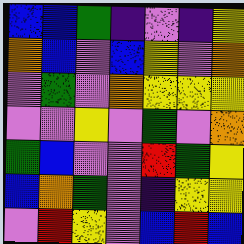[["blue", "blue", "green", "indigo", "violet", "indigo", "yellow"], ["orange", "blue", "violet", "blue", "yellow", "violet", "orange"], ["violet", "green", "violet", "orange", "yellow", "yellow", "yellow"], ["violet", "violet", "yellow", "violet", "green", "violet", "orange"], ["green", "blue", "violet", "violet", "red", "green", "yellow"], ["blue", "orange", "green", "violet", "indigo", "yellow", "yellow"], ["violet", "red", "yellow", "violet", "blue", "red", "blue"]]